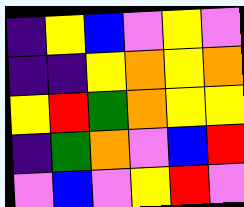[["indigo", "yellow", "blue", "violet", "yellow", "violet"], ["indigo", "indigo", "yellow", "orange", "yellow", "orange"], ["yellow", "red", "green", "orange", "yellow", "yellow"], ["indigo", "green", "orange", "violet", "blue", "red"], ["violet", "blue", "violet", "yellow", "red", "violet"]]